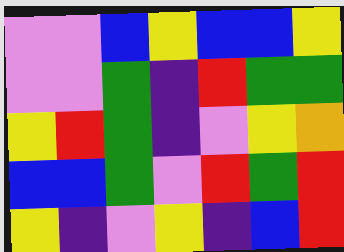[["violet", "violet", "blue", "yellow", "blue", "blue", "yellow"], ["violet", "violet", "green", "indigo", "red", "green", "green"], ["yellow", "red", "green", "indigo", "violet", "yellow", "orange"], ["blue", "blue", "green", "violet", "red", "green", "red"], ["yellow", "indigo", "violet", "yellow", "indigo", "blue", "red"]]